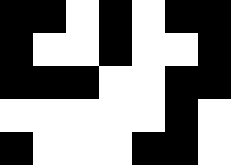[["black", "black", "white", "black", "white", "black", "black"], ["black", "white", "white", "black", "white", "white", "black"], ["black", "black", "black", "white", "white", "black", "black"], ["white", "white", "white", "white", "white", "black", "white"], ["black", "white", "white", "white", "black", "black", "white"]]